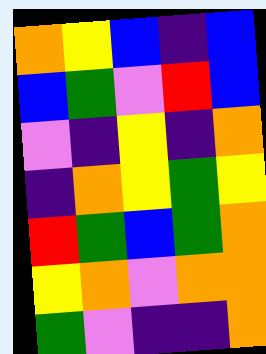[["orange", "yellow", "blue", "indigo", "blue"], ["blue", "green", "violet", "red", "blue"], ["violet", "indigo", "yellow", "indigo", "orange"], ["indigo", "orange", "yellow", "green", "yellow"], ["red", "green", "blue", "green", "orange"], ["yellow", "orange", "violet", "orange", "orange"], ["green", "violet", "indigo", "indigo", "orange"]]